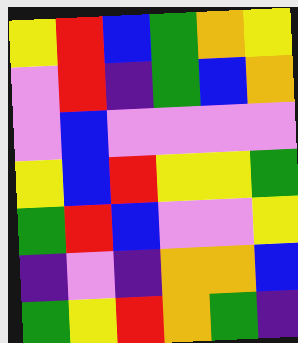[["yellow", "red", "blue", "green", "orange", "yellow"], ["violet", "red", "indigo", "green", "blue", "orange"], ["violet", "blue", "violet", "violet", "violet", "violet"], ["yellow", "blue", "red", "yellow", "yellow", "green"], ["green", "red", "blue", "violet", "violet", "yellow"], ["indigo", "violet", "indigo", "orange", "orange", "blue"], ["green", "yellow", "red", "orange", "green", "indigo"]]